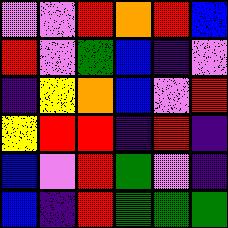[["violet", "violet", "red", "orange", "red", "blue"], ["red", "violet", "green", "blue", "indigo", "violet"], ["indigo", "yellow", "orange", "blue", "violet", "red"], ["yellow", "red", "red", "indigo", "red", "indigo"], ["blue", "violet", "red", "green", "violet", "indigo"], ["blue", "indigo", "red", "green", "green", "green"]]